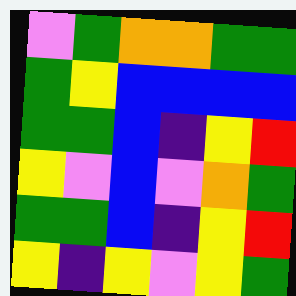[["violet", "green", "orange", "orange", "green", "green"], ["green", "yellow", "blue", "blue", "blue", "blue"], ["green", "green", "blue", "indigo", "yellow", "red"], ["yellow", "violet", "blue", "violet", "orange", "green"], ["green", "green", "blue", "indigo", "yellow", "red"], ["yellow", "indigo", "yellow", "violet", "yellow", "green"]]